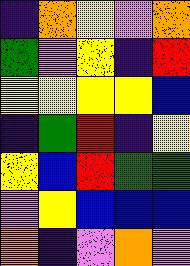[["indigo", "orange", "yellow", "violet", "orange"], ["green", "violet", "yellow", "indigo", "red"], ["yellow", "yellow", "yellow", "yellow", "blue"], ["indigo", "green", "red", "indigo", "yellow"], ["yellow", "blue", "red", "green", "green"], ["violet", "yellow", "blue", "blue", "blue"], ["orange", "indigo", "violet", "orange", "violet"]]